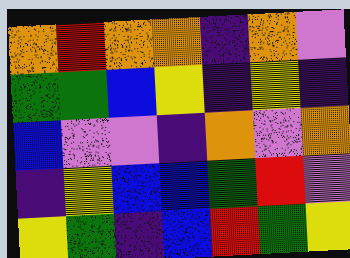[["orange", "red", "orange", "orange", "indigo", "orange", "violet"], ["green", "green", "blue", "yellow", "indigo", "yellow", "indigo"], ["blue", "violet", "violet", "indigo", "orange", "violet", "orange"], ["indigo", "yellow", "blue", "blue", "green", "red", "violet"], ["yellow", "green", "indigo", "blue", "red", "green", "yellow"]]